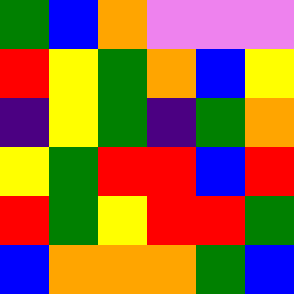[["green", "blue", "orange", "violet", "violet", "violet"], ["red", "yellow", "green", "orange", "blue", "yellow"], ["indigo", "yellow", "green", "indigo", "green", "orange"], ["yellow", "green", "red", "red", "blue", "red"], ["red", "green", "yellow", "red", "red", "green"], ["blue", "orange", "orange", "orange", "green", "blue"]]